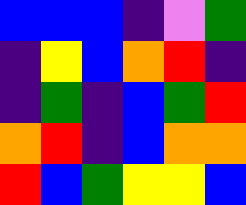[["blue", "blue", "blue", "indigo", "violet", "green"], ["indigo", "yellow", "blue", "orange", "red", "indigo"], ["indigo", "green", "indigo", "blue", "green", "red"], ["orange", "red", "indigo", "blue", "orange", "orange"], ["red", "blue", "green", "yellow", "yellow", "blue"]]